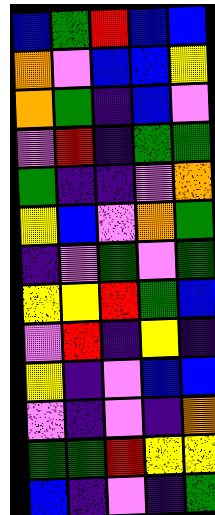[["blue", "green", "red", "blue", "blue"], ["orange", "violet", "blue", "blue", "yellow"], ["orange", "green", "indigo", "blue", "violet"], ["violet", "red", "indigo", "green", "green"], ["green", "indigo", "indigo", "violet", "orange"], ["yellow", "blue", "violet", "orange", "green"], ["indigo", "violet", "green", "violet", "green"], ["yellow", "yellow", "red", "green", "blue"], ["violet", "red", "indigo", "yellow", "indigo"], ["yellow", "indigo", "violet", "blue", "blue"], ["violet", "indigo", "violet", "indigo", "orange"], ["green", "green", "red", "yellow", "yellow"], ["blue", "indigo", "violet", "indigo", "green"]]